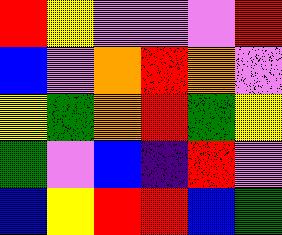[["red", "yellow", "violet", "violet", "violet", "red"], ["blue", "violet", "orange", "red", "orange", "violet"], ["yellow", "green", "orange", "red", "green", "yellow"], ["green", "violet", "blue", "indigo", "red", "violet"], ["blue", "yellow", "red", "red", "blue", "green"]]